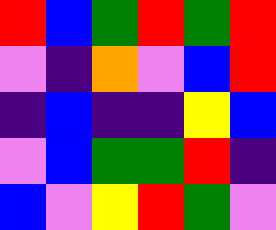[["red", "blue", "green", "red", "green", "red"], ["violet", "indigo", "orange", "violet", "blue", "red"], ["indigo", "blue", "indigo", "indigo", "yellow", "blue"], ["violet", "blue", "green", "green", "red", "indigo"], ["blue", "violet", "yellow", "red", "green", "violet"]]